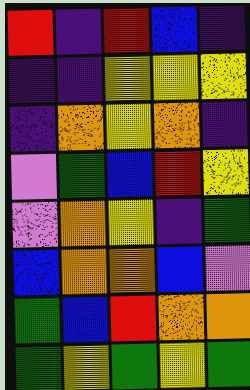[["red", "indigo", "red", "blue", "indigo"], ["indigo", "indigo", "yellow", "yellow", "yellow"], ["indigo", "orange", "yellow", "orange", "indigo"], ["violet", "green", "blue", "red", "yellow"], ["violet", "orange", "yellow", "indigo", "green"], ["blue", "orange", "orange", "blue", "violet"], ["green", "blue", "red", "orange", "orange"], ["green", "yellow", "green", "yellow", "green"]]